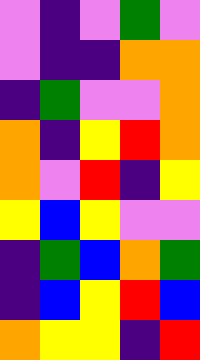[["violet", "indigo", "violet", "green", "violet"], ["violet", "indigo", "indigo", "orange", "orange"], ["indigo", "green", "violet", "violet", "orange"], ["orange", "indigo", "yellow", "red", "orange"], ["orange", "violet", "red", "indigo", "yellow"], ["yellow", "blue", "yellow", "violet", "violet"], ["indigo", "green", "blue", "orange", "green"], ["indigo", "blue", "yellow", "red", "blue"], ["orange", "yellow", "yellow", "indigo", "red"]]